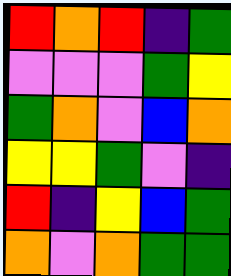[["red", "orange", "red", "indigo", "green"], ["violet", "violet", "violet", "green", "yellow"], ["green", "orange", "violet", "blue", "orange"], ["yellow", "yellow", "green", "violet", "indigo"], ["red", "indigo", "yellow", "blue", "green"], ["orange", "violet", "orange", "green", "green"]]